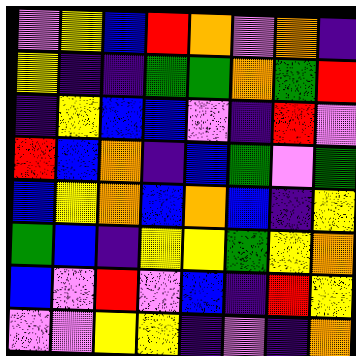[["violet", "yellow", "blue", "red", "orange", "violet", "orange", "indigo"], ["yellow", "indigo", "indigo", "green", "green", "orange", "green", "red"], ["indigo", "yellow", "blue", "blue", "violet", "indigo", "red", "violet"], ["red", "blue", "orange", "indigo", "blue", "green", "violet", "green"], ["blue", "yellow", "orange", "blue", "orange", "blue", "indigo", "yellow"], ["green", "blue", "indigo", "yellow", "yellow", "green", "yellow", "orange"], ["blue", "violet", "red", "violet", "blue", "indigo", "red", "yellow"], ["violet", "violet", "yellow", "yellow", "indigo", "violet", "indigo", "orange"]]